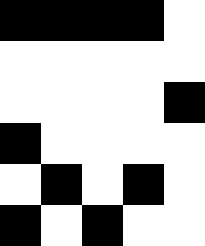[["black", "black", "black", "black", "white"], ["white", "white", "white", "white", "white"], ["white", "white", "white", "white", "black"], ["black", "white", "white", "white", "white"], ["white", "black", "white", "black", "white"], ["black", "white", "black", "white", "white"]]